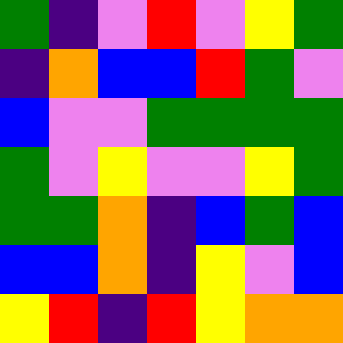[["green", "indigo", "violet", "red", "violet", "yellow", "green"], ["indigo", "orange", "blue", "blue", "red", "green", "violet"], ["blue", "violet", "violet", "green", "green", "green", "green"], ["green", "violet", "yellow", "violet", "violet", "yellow", "green"], ["green", "green", "orange", "indigo", "blue", "green", "blue"], ["blue", "blue", "orange", "indigo", "yellow", "violet", "blue"], ["yellow", "red", "indigo", "red", "yellow", "orange", "orange"]]